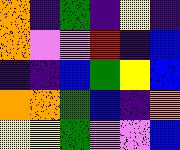[["orange", "indigo", "green", "indigo", "yellow", "indigo"], ["orange", "violet", "violet", "red", "indigo", "blue"], ["indigo", "indigo", "blue", "green", "yellow", "blue"], ["orange", "orange", "green", "blue", "indigo", "orange"], ["yellow", "yellow", "green", "violet", "violet", "blue"]]